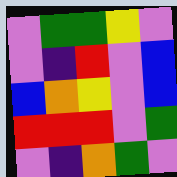[["violet", "green", "green", "yellow", "violet"], ["violet", "indigo", "red", "violet", "blue"], ["blue", "orange", "yellow", "violet", "blue"], ["red", "red", "red", "violet", "green"], ["violet", "indigo", "orange", "green", "violet"]]